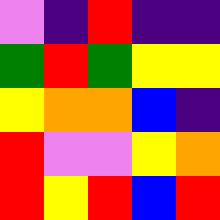[["violet", "indigo", "red", "indigo", "indigo"], ["green", "red", "green", "yellow", "yellow"], ["yellow", "orange", "orange", "blue", "indigo"], ["red", "violet", "violet", "yellow", "orange"], ["red", "yellow", "red", "blue", "red"]]